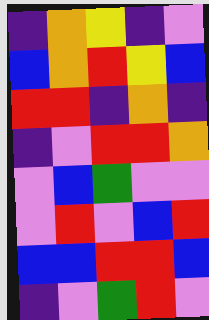[["indigo", "orange", "yellow", "indigo", "violet"], ["blue", "orange", "red", "yellow", "blue"], ["red", "red", "indigo", "orange", "indigo"], ["indigo", "violet", "red", "red", "orange"], ["violet", "blue", "green", "violet", "violet"], ["violet", "red", "violet", "blue", "red"], ["blue", "blue", "red", "red", "blue"], ["indigo", "violet", "green", "red", "violet"]]